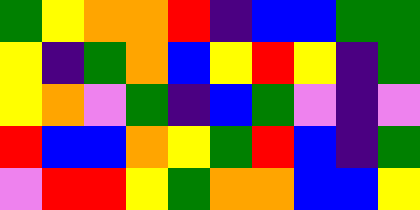[["green", "yellow", "orange", "orange", "red", "indigo", "blue", "blue", "green", "green"], ["yellow", "indigo", "green", "orange", "blue", "yellow", "red", "yellow", "indigo", "green"], ["yellow", "orange", "violet", "green", "indigo", "blue", "green", "violet", "indigo", "violet"], ["red", "blue", "blue", "orange", "yellow", "green", "red", "blue", "indigo", "green"], ["violet", "red", "red", "yellow", "green", "orange", "orange", "blue", "blue", "yellow"]]